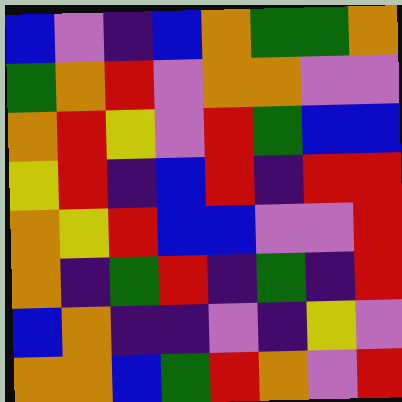[["blue", "violet", "indigo", "blue", "orange", "green", "green", "orange"], ["green", "orange", "red", "violet", "orange", "orange", "violet", "violet"], ["orange", "red", "yellow", "violet", "red", "green", "blue", "blue"], ["yellow", "red", "indigo", "blue", "red", "indigo", "red", "red"], ["orange", "yellow", "red", "blue", "blue", "violet", "violet", "red"], ["orange", "indigo", "green", "red", "indigo", "green", "indigo", "red"], ["blue", "orange", "indigo", "indigo", "violet", "indigo", "yellow", "violet"], ["orange", "orange", "blue", "green", "red", "orange", "violet", "red"]]